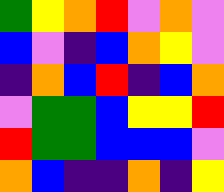[["green", "yellow", "orange", "red", "violet", "orange", "violet"], ["blue", "violet", "indigo", "blue", "orange", "yellow", "violet"], ["indigo", "orange", "blue", "red", "indigo", "blue", "orange"], ["violet", "green", "green", "blue", "yellow", "yellow", "red"], ["red", "green", "green", "blue", "blue", "blue", "violet"], ["orange", "blue", "indigo", "indigo", "orange", "indigo", "yellow"]]